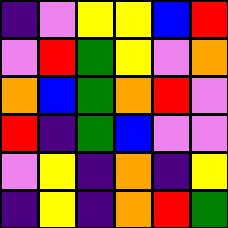[["indigo", "violet", "yellow", "yellow", "blue", "red"], ["violet", "red", "green", "yellow", "violet", "orange"], ["orange", "blue", "green", "orange", "red", "violet"], ["red", "indigo", "green", "blue", "violet", "violet"], ["violet", "yellow", "indigo", "orange", "indigo", "yellow"], ["indigo", "yellow", "indigo", "orange", "red", "green"]]